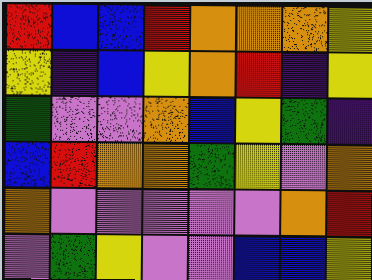[["red", "blue", "blue", "red", "orange", "orange", "orange", "yellow"], ["yellow", "indigo", "blue", "yellow", "orange", "red", "indigo", "yellow"], ["green", "violet", "violet", "orange", "blue", "yellow", "green", "indigo"], ["blue", "red", "orange", "orange", "green", "yellow", "violet", "orange"], ["orange", "violet", "violet", "violet", "violet", "violet", "orange", "red"], ["violet", "green", "yellow", "violet", "violet", "blue", "blue", "yellow"]]